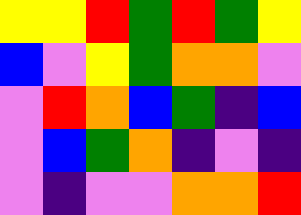[["yellow", "yellow", "red", "green", "red", "green", "yellow"], ["blue", "violet", "yellow", "green", "orange", "orange", "violet"], ["violet", "red", "orange", "blue", "green", "indigo", "blue"], ["violet", "blue", "green", "orange", "indigo", "violet", "indigo"], ["violet", "indigo", "violet", "violet", "orange", "orange", "red"]]